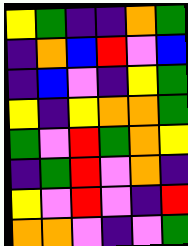[["yellow", "green", "indigo", "indigo", "orange", "green"], ["indigo", "orange", "blue", "red", "violet", "blue"], ["indigo", "blue", "violet", "indigo", "yellow", "green"], ["yellow", "indigo", "yellow", "orange", "orange", "green"], ["green", "violet", "red", "green", "orange", "yellow"], ["indigo", "green", "red", "violet", "orange", "indigo"], ["yellow", "violet", "red", "violet", "indigo", "red"], ["orange", "orange", "violet", "indigo", "violet", "green"]]